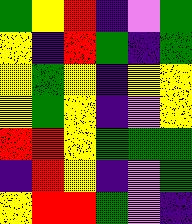[["green", "yellow", "red", "indigo", "violet", "green"], ["yellow", "indigo", "red", "green", "indigo", "green"], ["yellow", "green", "yellow", "indigo", "yellow", "yellow"], ["yellow", "green", "yellow", "indigo", "violet", "yellow"], ["red", "red", "yellow", "green", "green", "green"], ["indigo", "red", "yellow", "indigo", "violet", "green"], ["yellow", "red", "red", "green", "violet", "indigo"]]